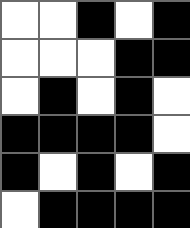[["white", "white", "black", "white", "black"], ["white", "white", "white", "black", "black"], ["white", "black", "white", "black", "white"], ["black", "black", "black", "black", "white"], ["black", "white", "black", "white", "black"], ["white", "black", "black", "black", "black"]]